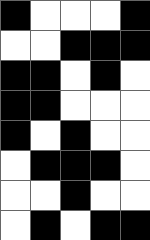[["black", "white", "white", "white", "black"], ["white", "white", "black", "black", "black"], ["black", "black", "white", "black", "white"], ["black", "black", "white", "white", "white"], ["black", "white", "black", "white", "white"], ["white", "black", "black", "black", "white"], ["white", "white", "black", "white", "white"], ["white", "black", "white", "black", "black"]]